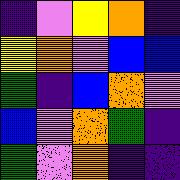[["indigo", "violet", "yellow", "orange", "indigo"], ["yellow", "orange", "violet", "blue", "blue"], ["green", "indigo", "blue", "orange", "violet"], ["blue", "violet", "orange", "green", "indigo"], ["green", "violet", "orange", "indigo", "indigo"]]